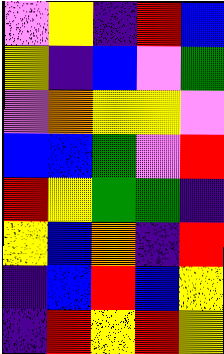[["violet", "yellow", "indigo", "red", "blue"], ["yellow", "indigo", "blue", "violet", "green"], ["violet", "orange", "yellow", "yellow", "violet"], ["blue", "blue", "green", "violet", "red"], ["red", "yellow", "green", "green", "indigo"], ["yellow", "blue", "orange", "indigo", "red"], ["indigo", "blue", "red", "blue", "yellow"], ["indigo", "red", "yellow", "red", "yellow"]]